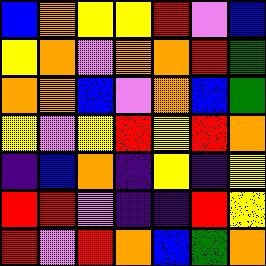[["blue", "orange", "yellow", "yellow", "red", "violet", "blue"], ["yellow", "orange", "violet", "orange", "orange", "red", "green"], ["orange", "orange", "blue", "violet", "orange", "blue", "green"], ["yellow", "violet", "yellow", "red", "yellow", "red", "orange"], ["indigo", "blue", "orange", "indigo", "yellow", "indigo", "yellow"], ["red", "red", "violet", "indigo", "indigo", "red", "yellow"], ["red", "violet", "red", "orange", "blue", "green", "orange"]]